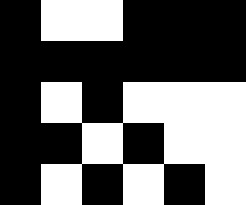[["black", "white", "white", "black", "black", "black"], ["black", "black", "black", "black", "black", "black"], ["black", "white", "black", "white", "white", "white"], ["black", "black", "white", "black", "white", "white"], ["black", "white", "black", "white", "black", "white"]]